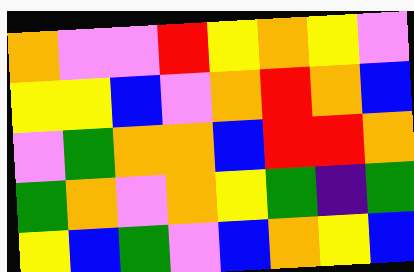[["orange", "violet", "violet", "red", "yellow", "orange", "yellow", "violet"], ["yellow", "yellow", "blue", "violet", "orange", "red", "orange", "blue"], ["violet", "green", "orange", "orange", "blue", "red", "red", "orange"], ["green", "orange", "violet", "orange", "yellow", "green", "indigo", "green"], ["yellow", "blue", "green", "violet", "blue", "orange", "yellow", "blue"]]